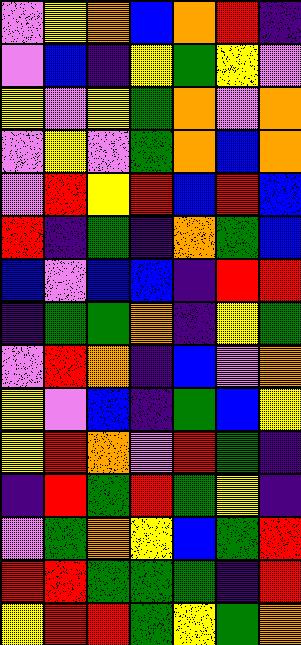[["violet", "yellow", "orange", "blue", "orange", "red", "indigo"], ["violet", "blue", "indigo", "yellow", "green", "yellow", "violet"], ["yellow", "violet", "yellow", "green", "orange", "violet", "orange"], ["violet", "yellow", "violet", "green", "orange", "blue", "orange"], ["violet", "red", "yellow", "red", "blue", "red", "blue"], ["red", "indigo", "green", "indigo", "orange", "green", "blue"], ["blue", "violet", "blue", "blue", "indigo", "red", "red"], ["indigo", "green", "green", "orange", "indigo", "yellow", "green"], ["violet", "red", "orange", "indigo", "blue", "violet", "orange"], ["yellow", "violet", "blue", "indigo", "green", "blue", "yellow"], ["yellow", "red", "orange", "violet", "red", "green", "indigo"], ["indigo", "red", "green", "red", "green", "yellow", "indigo"], ["violet", "green", "orange", "yellow", "blue", "green", "red"], ["red", "red", "green", "green", "green", "indigo", "red"], ["yellow", "red", "red", "green", "yellow", "green", "orange"]]